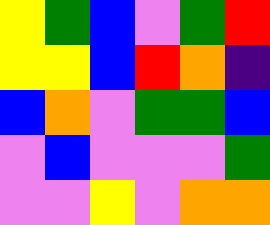[["yellow", "green", "blue", "violet", "green", "red"], ["yellow", "yellow", "blue", "red", "orange", "indigo"], ["blue", "orange", "violet", "green", "green", "blue"], ["violet", "blue", "violet", "violet", "violet", "green"], ["violet", "violet", "yellow", "violet", "orange", "orange"]]